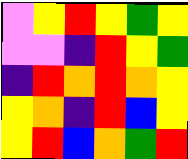[["violet", "yellow", "red", "yellow", "green", "yellow"], ["violet", "violet", "indigo", "red", "yellow", "green"], ["indigo", "red", "orange", "red", "orange", "yellow"], ["yellow", "orange", "indigo", "red", "blue", "yellow"], ["yellow", "red", "blue", "orange", "green", "red"]]